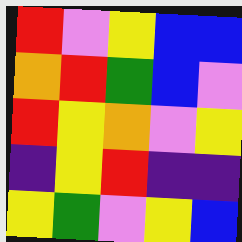[["red", "violet", "yellow", "blue", "blue"], ["orange", "red", "green", "blue", "violet"], ["red", "yellow", "orange", "violet", "yellow"], ["indigo", "yellow", "red", "indigo", "indigo"], ["yellow", "green", "violet", "yellow", "blue"]]